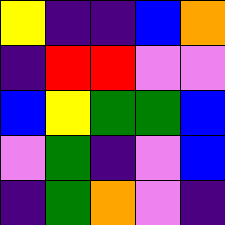[["yellow", "indigo", "indigo", "blue", "orange"], ["indigo", "red", "red", "violet", "violet"], ["blue", "yellow", "green", "green", "blue"], ["violet", "green", "indigo", "violet", "blue"], ["indigo", "green", "orange", "violet", "indigo"]]